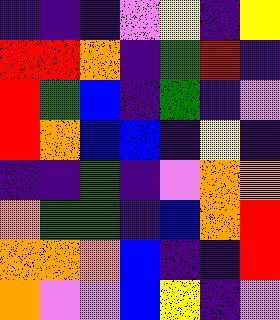[["indigo", "indigo", "indigo", "violet", "yellow", "indigo", "yellow"], ["red", "red", "orange", "indigo", "green", "red", "indigo"], ["red", "green", "blue", "indigo", "green", "indigo", "violet"], ["red", "orange", "blue", "blue", "indigo", "yellow", "indigo"], ["indigo", "indigo", "green", "indigo", "violet", "orange", "orange"], ["orange", "green", "green", "indigo", "blue", "orange", "red"], ["orange", "orange", "orange", "blue", "indigo", "indigo", "red"], ["orange", "violet", "violet", "blue", "yellow", "indigo", "violet"]]